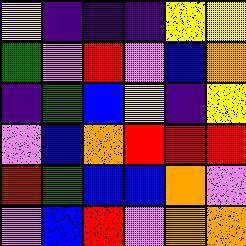[["yellow", "indigo", "indigo", "indigo", "yellow", "yellow"], ["green", "violet", "red", "violet", "blue", "orange"], ["indigo", "green", "blue", "yellow", "indigo", "yellow"], ["violet", "blue", "orange", "red", "red", "red"], ["red", "green", "blue", "blue", "orange", "violet"], ["violet", "blue", "red", "violet", "orange", "orange"]]